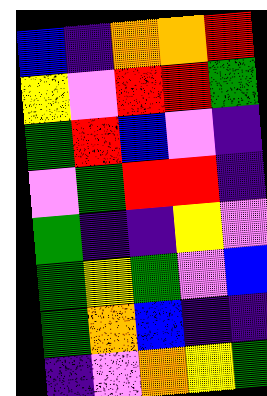[["blue", "indigo", "orange", "orange", "red"], ["yellow", "violet", "red", "red", "green"], ["green", "red", "blue", "violet", "indigo"], ["violet", "green", "red", "red", "indigo"], ["green", "indigo", "indigo", "yellow", "violet"], ["green", "yellow", "green", "violet", "blue"], ["green", "orange", "blue", "indigo", "indigo"], ["indigo", "violet", "orange", "yellow", "green"]]